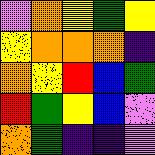[["violet", "orange", "yellow", "green", "yellow"], ["yellow", "orange", "orange", "orange", "indigo"], ["orange", "yellow", "red", "blue", "green"], ["red", "green", "yellow", "blue", "violet"], ["orange", "green", "indigo", "indigo", "violet"]]